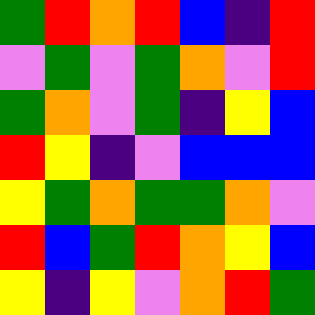[["green", "red", "orange", "red", "blue", "indigo", "red"], ["violet", "green", "violet", "green", "orange", "violet", "red"], ["green", "orange", "violet", "green", "indigo", "yellow", "blue"], ["red", "yellow", "indigo", "violet", "blue", "blue", "blue"], ["yellow", "green", "orange", "green", "green", "orange", "violet"], ["red", "blue", "green", "red", "orange", "yellow", "blue"], ["yellow", "indigo", "yellow", "violet", "orange", "red", "green"]]